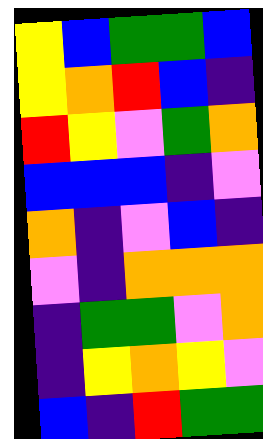[["yellow", "blue", "green", "green", "blue"], ["yellow", "orange", "red", "blue", "indigo"], ["red", "yellow", "violet", "green", "orange"], ["blue", "blue", "blue", "indigo", "violet"], ["orange", "indigo", "violet", "blue", "indigo"], ["violet", "indigo", "orange", "orange", "orange"], ["indigo", "green", "green", "violet", "orange"], ["indigo", "yellow", "orange", "yellow", "violet"], ["blue", "indigo", "red", "green", "green"]]